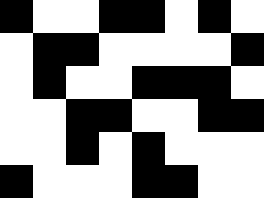[["black", "white", "white", "black", "black", "white", "black", "white"], ["white", "black", "black", "white", "white", "white", "white", "black"], ["white", "black", "white", "white", "black", "black", "black", "white"], ["white", "white", "black", "black", "white", "white", "black", "black"], ["white", "white", "black", "white", "black", "white", "white", "white"], ["black", "white", "white", "white", "black", "black", "white", "white"]]